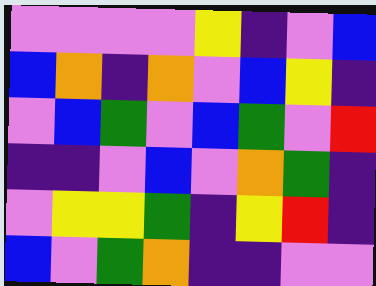[["violet", "violet", "violet", "violet", "yellow", "indigo", "violet", "blue"], ["blue", "orange", "indigo", "orange", "violet", "blue", "yellow", "indigo"], ["violet", "blue", "green", "violet", "blue", "green", "violet", "red"], ["indigo", "indigo", "violet", "blue", "violet", "orange", "green", "indigo"], ["violet", "yellow", "yellow", "green", "indigo", "yellow", "red", "indigo"], ["blue", "violet", "green", "orange", "indigo", "indigo", "violet", "violet"]]